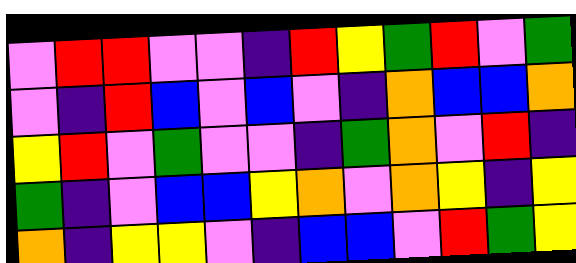[["violet", "red", "red", "violet", "violet", "indigo", "red", "yellow", "green", "red", "violet", "green"], ["violet", "indigo", "red", "blue", "violet", "blue", "violet", "indigo", "orange", "blue", "blue", "orange"], ["yellow", "red", "violet", "green", "violet", "violet", "indigo", "green", "orange", "violet", "red", "indigo"], ["green", "indigo", "violet", "blue", "blue", "yellow", "orange", "violet", "orange", "yellow", "indigo", "yellow"], ["orange", "indigo", "yellow", "yellow", "violet", "indigo", "blue", "blue", "violet", "red", "green", "yellow"]]